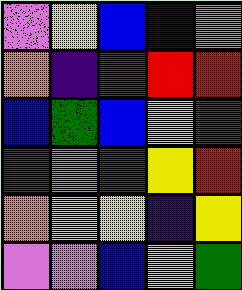[["violet", "yellow", "blue", "blue", "violet"], ["orange", "indigo", "red", "red", "red"], ["blue", "green", "blue", "yellow", "red"], ["green", "violet", "green", "yellow", "red"], ["orange", "yellow", "yellow", "indigo", "yellow"], ["violet", "violet", "blue", "yellow", "green"]]